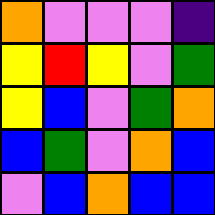[["orange", "violet", "violet", "violet", "indigo"], ["yellow", "red", "yellow", "violet", "green"], ["yellow", "blue", "violet", "green", "orange"], ["blue", "green", "violet", "orange", "blue"], ["violet", "blue", "orange", "blue", "blue"]]